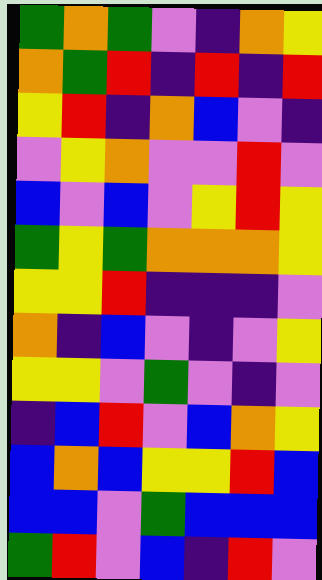[["green", "orange", "green", "violet", "indigo", "orange", "yellow"], ["orange", "green", "red", "indigo", "red", "indigo", "red"], ["yellow", "red", "indigo", "orange", "blue", "violet", "indigo"], ["violet", "yellow", "orange", "violet", "violet", "red", "violet"], ["blue", "violet", "blue", "violet", "yellow", "red", "yellow"], ["green", "yellow", "green", "orange", "orange", "orange", "yellow"], ["yellow", "yellow", "red", "indigo", "indigo", "indigo", "violet"], ["orange", "indigo", "blue", "violet", "indigo", "violet", "yellow"], ["yellow", "yellow", "violet", "green", "violet", "indigo", "violet"], ["indigo", "blue", "red", "violet", "blue", "orange", "yellow"], ["blue", "orange", "blue", "yellow", "yellow", "red", "blue"], ["blue", "blue", "violet", "green", "blue", "blue", "blue"], ["green", "red", "violet", "blue", "indigo", "red", "violet"]]